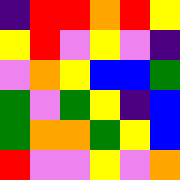[["indigo", "red", "red", "orange", "red", "yellow"], ["yellow", "red", "violet", "yellow", "violet", "indigo"], ["violet", "orange", "yellow", "blue", "blue", "green"], ["green", "violet", "green", "yellow", "indigo", "blue"], ["green", "orange", "orange", "green", "yellow", "blue"], ["red", "violet", "violet", "yellow", "violet", "orange"]]